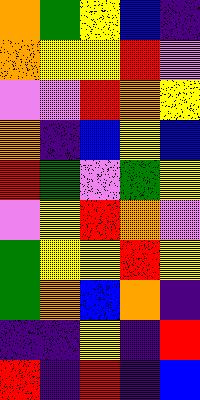[["orange", "green", "yellow", "blue", "indigo"], ["orange", "yellow", "yellow", "red", "violet"], ["violet", "violet", "red", "orange", "yellow"], ["orange", "indigo", "blue", "yellow", "blue"], ["red", "green", "violet", "green", "yellow"], ["violet", "yellow", "red", "orange", "violet"], ["green", "yellow", "yellow", "red", "yellow"], ["green", "orange", "blue", "orange", "indigo"], ["indigo", "indigo", "yellow", "indigo", "red"], ["red", "indigo", "red", "indigo", "blue"]]